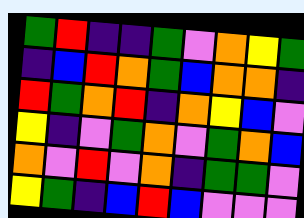[["green", "red", "indigo", "indigo", "green", "violet", "orange", "yellow", "green"], ["indigo", "blue", "red", "orange", "green", "blue", "orange", "orange", "indigo"], ["red", "green", "orange", "red", "indigo", "orange", "yellow", "blue", "violet"], ["yellow", "indigo", "violet", "green", "orange", "violet", "green", "orange", "blue"], ["orange", "violet", "red", "violet", "orange", "indigo", "green", "green", "violet"], ["yellow", "green", "indigo", "blue", "red", "blue", "violet", "violet", "violet"]]